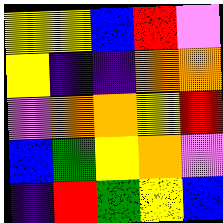[["yellow", "yellow", "blue", "red", "violet"], ["yellow", "indigo", "indigo", "orange", "orange"], ["violet", "orange", "orange", "yellow", "red"], ["blue", "green", "yellow", "orange", "violet"], ["indigo", "red", "green", "yellow", "blue"]]